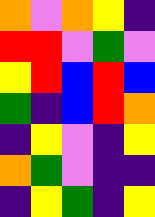[["orange", "violet", "orange", "yellow", "indigo"], ["red", "red", "violet", "green", "violet"], ["yellow", "red", "blue", "red", "blue"], ["green", "indigo", "blue", "red", "orange"], ["indigo", "yellow", "violet", "indigo", "yellow"], ["orange", "green", "violet", "indigo", "indigo"], ["indigo", "yellow", "green", "indigo", "yellow"]]